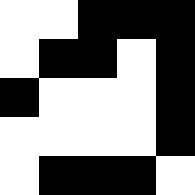[["white", "white", "black", "black", "black"], ["white", "black", "black", "white", "black"], ["black", "white", "white", "white", "black"], ["white", "white", "white", "white", "black"], ["white", "black", "black", "black", "white"]]